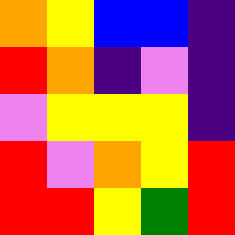[["orange", "yellow", "blue", "blue", "indigo"], ["red", "orange", "indigo", "violet", "indigo"], ["violet", "yellow", "yellow", "yellow", "indigo"], ["red", "violet", "orange", "yellow", "red"], ["red", "red", "yellow", "green", "red"]]